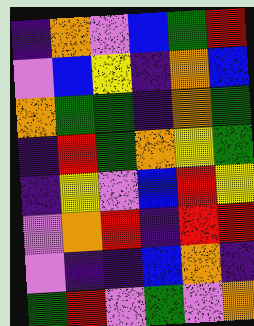[["indigo", "orange", "violet", "blue", "green", "red"], ["violet", "blue", "yellow", "indigo", "orange", "blue"], ["orange", "green", "green", "indigo", "orange", "green"], ["indigo", "red", "green", "orange", "yellow", "green"], ["indigo", "yellow", "violet", "blue", "red", "yellow"], ["violet", "orange", "red", "indigo", "red", "red"], ["violet", "indigo", "indigo", "blue", "orange", "indigo"], ["green", "red", "violet", "green", "violet", "orange"]]